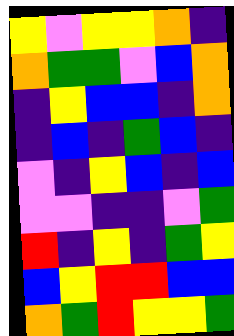[["yellow", "violet", "yellow", "yellow", "orange", "indigo"], ["orange", "green", "green", "violet", "blue", "orange"], ["indigo", "yellow", "blue", "blue", "indigo", "orange"], ["indigo", "blue", "indigo", "green", "blue", "indigo"], ["violet", "indigo", "yellow", "blue", "indigo", "blue"], ["violet", "violet", "indigo", "indigo", "violet", "green"], ["red", "indigo", "yellow", "indigo", "green", "yellow"], ["blue", "yellow", "red", "red", "blue", "blue"], ["orange", "green", "red", "yellow", "yellow", "green"]]